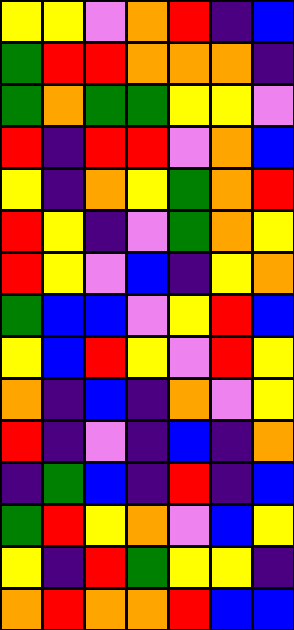[["yellow", "yellow", "violet", "orange", "red", "indigo", "blue"], ["green", "red", "red", "orange", "orange", "orange", "indigo"], ["green", "orange", "green", "green", "yellow", "yellow", "violet"], ["red", "indigo", "red", "red", "violet", "orange", "blue"], ["yellow", "indigo", "orange", "yellow", "green", "orange", "red"], ["red", "yellow", "indigo", "violet", "green", "orange", "yellow"], ["red", "yellow", "violet", "blue", "indigo", "yellow", "orange"], ["green", "blue", "blue", "violet", "yellow", "red", "blue"], ["yellow", "blue", "red", "yellow", "violet", "red", "yellow"], ["orange", "indigo", "blue", "indigo", "orange", "violet", "yellow"], ["red", "indigo", "violet", "indigo", "blue", "indigo", "orange"], ["indigo", "green", "blue", "indigo", "red", "indigo", "blue"], ["green", "red", "yellow", "orange", "violet", "blue", "yellow"], ["yellow", "indigo", "red", "green", "yellow", "yellow", "indigo"], ["orange", "red", "orange", "orange", "red", "blue", "blue"]]